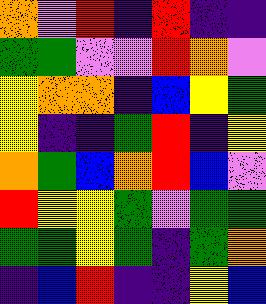[["orange", "violet", "red", "indigo", "red", "indigo", "indigo"], ["green", "green", "violet", "violet", "red", "orange", "violet"], ["yellow", "orange", "orange", "indigo", "blue", "yellow", "green"], ["yellow", "indigo", "indigo", "green", "red", "indigo", "yellow"], ["orange", "green", "blue", "orange", "red", "blue", "violet"], ["red", "yellow", "yellow", "green", "violet", "green", "green"], ["green", "green", "yellow", "green", "indigo", "green", "orange"], ["indigo", "blue", "red", "indigo", "indigo", "yellow", "blue"]]